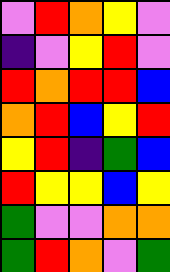[["violet", "red", "orange", "yellow", "violet"], ["indigo", "violet", "yellow", "red", "violet"], ["red", "orange", "red", "red", "blue"], ["orange", "red", "blue", "yellow", "red"], ["yellow", "red", "indigo", "green", "blue"], ["red", "yellow", "yellow", "blue", "yellow"], ["green", "violet", "violet", "orange", "orange"], ["green", "red", "orange", "violet", "green"]]